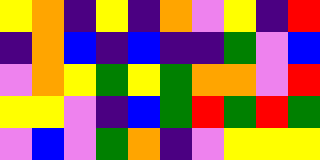[["yellow", "orange", "indigo", "yellow", "indigo", "orange", "violet", "yellow", "indigo", "red"], ["indigo", "orange", "blue", "indigo", "blue", "indigo", "indigo", "green", "violet", "blue"], ["violet", "orange", "yellow", "green", "yellow", "green", "orange", "orange", "violet", "red"], ["yellow", "yellow", "violet", "indigo", "blue", "green", "red", "green", "red", "green"], ["violet", "blue", "violet", "green", "orange", "indigo", "violet", "yellow", "yellow", "yellow"]]